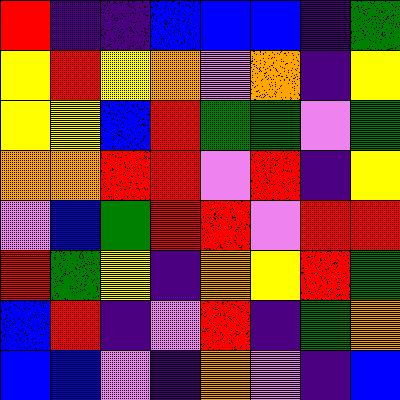[["red", "indigo", "indigo", "blue", "blue", "blue", "indigo", "green"], ["yellow", "red", "yellow", "orange", "violet", "orange", "indigo", "yellow"], ["yellow", "yellow", "blue", "red", "green", "green", "violet", "green"], ["orange", "orange", "red", "red", "violet", "red", "indigo", "yellow"], ["violet", "blue", "green", "red", "red", "violet", "red", "red"], ["red", "green", "yellow", "indigo", "orange", "yellow", "red", "green"], ["blue", "red", "indigo", "violet", "red", "indigo", "green", "orange"], ["blue", "blue", "violet", "indigo", "orange", "violet", "indigo", "blue"]]